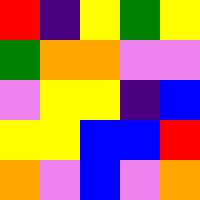[["red", "indigo", "yellow", "green", "yellow"], ["green", "orange", "orange", "violet", "violet"], ["violet", "yellow", "yellow", "indigo", "blue"], ["yellow", "yellow", "blue", "blue", "red"], ["orange", "violet", "blue", "violet", "orange"]]